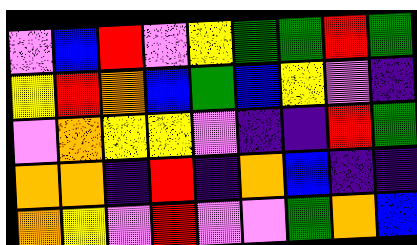[["violet", "blue", "red", "violet", "yellow", "green", "green", "red", "green"], ["yellow", "red", "orange", "blue", "green", "blue", "yellow", "violet", "indigo"], ["violet", "orange", "yellow", "yellow", "violet", "indigo", "indigo", "red", "green"], ["orange", "orange", "indigo", "red", "indigo", "orange", "blue", "indigo", "indigo"], ["orange", "yellow", "violet", "red", "violet", "violet", "green", "orange", "blue"]]